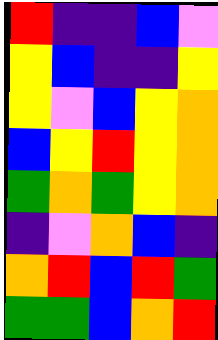[["red", "indigo", "indigo", "blue", "violet"], ["yellow", "blue", "indigo", "indigo", "yellow"], ["yellow", "violet", "blue", "yellow", "orange"], ["blue", "yellow", "red", "yellow", "orange"], ["green", "orange", "green", "yellow", "orange"], ["indigo", "violet", "orange", "blue", "indigo"], ["orange", "red", "blue", "red", "green"], ["green", "green", "blue", "orange", "red"]]